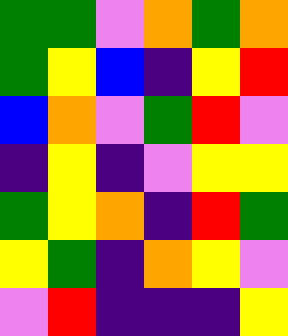[["green", "green", "violet", "orange", "green", "orange"], ["green", "yellow", "blue", "indigo", "yellow", "red"], ["blue", "orange", "violet", "green", "red", "violet"], ["indigo", "yellow", "indigo", "violet", "yellow", "yellow"], ["green", "yellow", "orange", "indigo", "red", "green"], ["yellow", "green", "indigo", "orange", "yellow", "violet"], ["violet", "red", "indigo", "indigo", "indigo", "yellow"]]